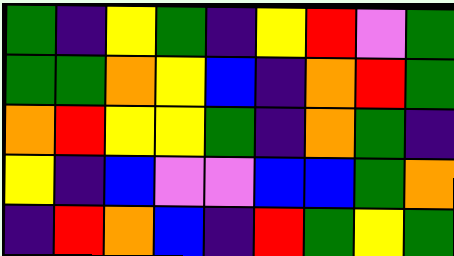[["green", "indigo", "yellow", "green", "indigo", "yellow", "red", "violet", "green"], ["green", "green", "orange", "yellow", "blue", "indigo", "orange", "red", "green"], ["orange", "red", "yellow", "yellow", "green", "indigo", "orange", "green", "indigo"], ["yellow", "indigo", "blue", "violet", "violet", "blue", "blue", "green", "orange"], ["indigo", "red", "orange", "blue", "indigo", "red", "green", "yellow", "green"]]